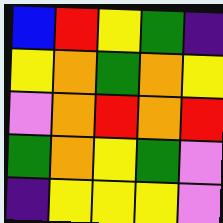[["blue", "red", "yellow", "green", "indigo"], ["yellow", "orange", "green", "orange", "yellow"], ["violet", "orange", "red", "orange", "red"], ["green", "orange", "yellow", "green", "violet"], ["indigo", "yellow", "yellow", "yellow", "violet"]]